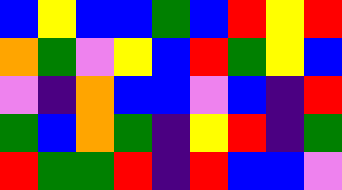[["blue", "yellow", "blue", "blue", "green", "blue", "red", "yellow", "red"], ["orange", "green", "violet", "yellow", "blue", "red", "green", "yellow", "blue"], ["violet", "indigo", "orange", "blue", "blue", "violet", "blue", "indigo", "red"], ["green", "blue", "orange", "green", "indigo", "yellow", "red", "indigo", "green"], ["red", "green", "green", "red", "indigo", "red", "blue", "blue", "violet"]]